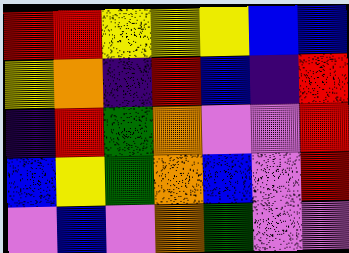[["red", "red", "yellow", "yellow", "yellow", "blue", "blue"], ["yellow", "orange", "indigo", "red", "blue", "indigo", "red"], ["indigo", "red", "green", "orange", "violet", "violet", "red"], ["blue", "yellow", "green", "orange", "blue", "violet", "red"], ["violet", "blue", "violet", "orange", "green", "violet", "violet"]]